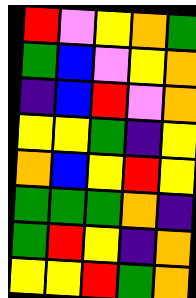[["red", "violet", "yellow", "orange", "green"], ["green", "blue", "violet", "yellow", "orange"], ["indigo", "blue", "red", "violet", "orange"], ["yellow", "yellow", "green", "indigo", "yellow"], ["orange", "blue", "yellow", "red", "yellow"], ["green", "green", "green", "orange", "indigo"], ["green", "red", "yellow", "indigo", "orange"], ["yellow", "yellow", "red", "green", "orange"]]